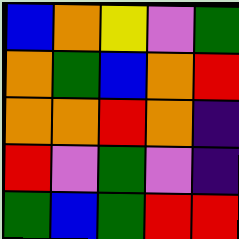[["blue", "orange", "yellow", "violet", "green"], ["orange", "green", "blue", "orange", "red"], ["orange", "orange", "red", "orange", "indigo"], ["red", "violet", "green", "violet", "indigo"], ["green", "blue", "green", "red", "red"]]